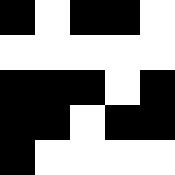[["black", "white", "black", "black", "white"], ["white", "white", "white", "white", "white"], ["black", "black", "black", "white", "black"], ["black", "black", "white", "black", "black"], ["black", "white", "white", "white", "white"]]